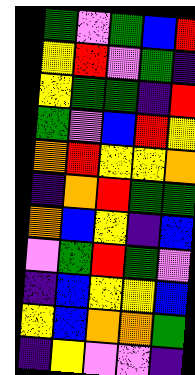[["green", "violet", "green", "blue", "red"], ["yellow", "red", "violet", "green", "indigo"], ["yellow", "green", "green", "indigo", "red"], ["green", "violet", "blue", "red", "yellow"], ["orange", "red", "yellow", "yellow", "orange"], ["indigo", "orange", "red", "green", "green"], ["orange", "blue", "yellow", "indigo", "blue"], ["violet", "green", "red", "green", "violet"], ["indigo", "blue", "yellow", "yellow", "blue"], ["yellow", "blue", "orange", "orange", "green"], ["indigo", "yellow", "violet", "violet", "indigo"]]